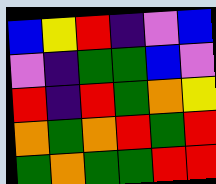[["blue", "yellow", "red", "indigo", "violet", "blue"], ["violet", "indigo", "green", "green", "blue", "violet"], ["red", "indigo", "red", "green", "orange", "yellow"], ["orange", "green", "orange", "red", "green", "red"], ["green", "orange", "green", "green", "red", "red"]]